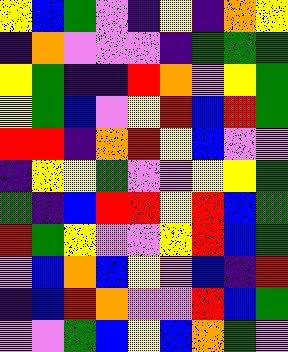[["yellow", "blue", "green", "violet", "indigo", "yellow", "indigo", "orange", "yellow"], ["indigo", "orange", "violet", "violet", "violet", "indigo", "green", "green", "green"], ["yellow", "green", "indigo", "indigo", "red", "orange", "violet", "yellow", "green"], ["yellow", "green", "blue", "violet", "yellow", "red", "blue", "red", "green"], ["red", "red", "indigo", "orange", "red", "yellow", "blue", "violet", "violet"], ["indigo", "yellow", "yellow", "green", "violet", "violet", "yellow", "yellow", "green"], ["green", "indigo", "blue", "red", "red", "yellow", "red", "blue", "green"], ["red", "green", "yellow", "violet", "violet", "yellow", "red", "blue", "green"], ["violet", "blue", "orange", "blue", "yellow", "violet", "blue", "indigo", "red"], ["indigo", "blue", "red", "orange", "violet", "violet", "red", "blue", "green"], ["violet", "violet", "green", "blue", "yellow", "blue", "orange", "green", "violet"]]